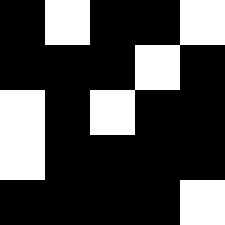[["black", "white", "black", "black", "white"], ["black", "black", "black", "white", "black"], ["white", "black", "white", "black", "black"], ["white", "black", "black", "black", "black"], ["black", "black", "black", "black", "white"]]